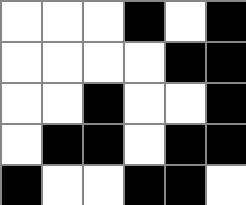[["white", "white", "white", "black", "white", "black"], ["white", "white", "white", "white", "black", "black"], ["white", "white", "black", "white", "white", "black"], ["white", "black", "black", "white", "black", "black"], ["black", "white", "white", "black", "black", "white"]]